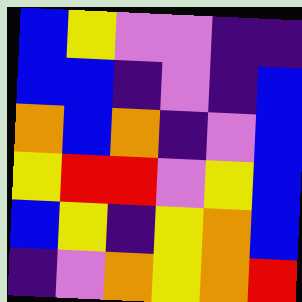[["blue", "yellow", "violet", "violet", "indigo", "indigo"], ["blue", "blue", "indigo", "violet", "indigo", "blue"], ["orange", "blue", "orange", "indigo", "violet", "blue"], ["yellow", "red", "red", "violet", "yellow", "blue"], ["blue", "yellow", "indigo", "yellow", "orange", "blue"], ["indigo", "violet", "orange", "yellow", "orange", "red"]]